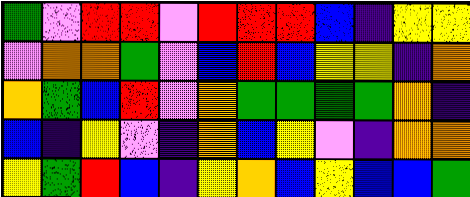[["green", "violet", "red", "red", "violet", "red", "red", "red", "blue", "indigo", "yellow", "yellow"], ["violet", "orange", "orange", "green", "violet", "blue", "red", "blue", "yellow", "yellow", "indigo", "orange"], ["orange", "green", "blue", "red", "violet", "orange", "green", "green", "green", "green", "orange", "indigo"], ["blue", "indigo", "yellow", "violet", "indigo", "orange", "blue", "yellow", "violet", "indigo", "orange", "orange"], ["yellow", "green", "red", "blue", "indigo", "yellow", "orange", "blue", "yellow", "blue", "blue", "green"]]